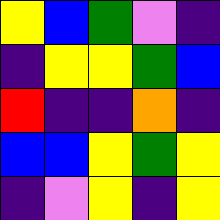[["yellow", "blue", "green", "violet", "indigo"], ["indigo", "yellow", "yellow", "green", "blue"], ["red", "indigo", "indigo", "orange", "indigo"], ["blue", "blue", "yellow", "green", "yellow"], ["indigo", "violet", "yellow", "indigo", "yellow"]]